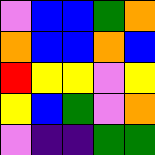[["violet", "blue", "blue", "green", "orange"], ["orange", "blue", "blue", "orange", "blue"], ["red", "yellow", "yellow", "violet", "yellow"], ["yellow", "blue", "green", "violet", "orange"], ["violet", "indigo", "indigo", "green", "green"]]